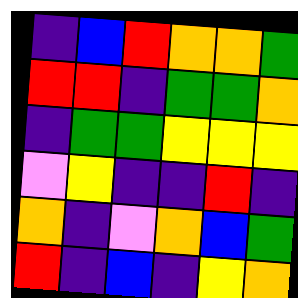[["indigo", "blue", "red", "orange", "orange", "green"], ["red", "red", "indigo", "green", "green", "orange"], ["indigo", "green", "green", "yellow", "yellow", "yellow"], ["violet", "yellow", "indigo", "indigo", "red", "indigo"], ["orange", "indigo", "violet", "orange", "blue", "green"], ["red", "indigo", "blue", "indigo", "yellow", "orange"]]